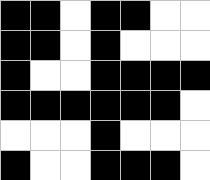[["black", "black", "white", "black", "black", "white", "white"], ["black", "black", "white", "black", "white", "white", "white"], ["black", "white", "white", "black", "black", "black", "black"], ["black", "black", "black", "black", "black", "black", "white"], ["white", "white", "white", "black", "white", "white", "white"], ["black", "white", "white", "black", "black", "black", "white"]]